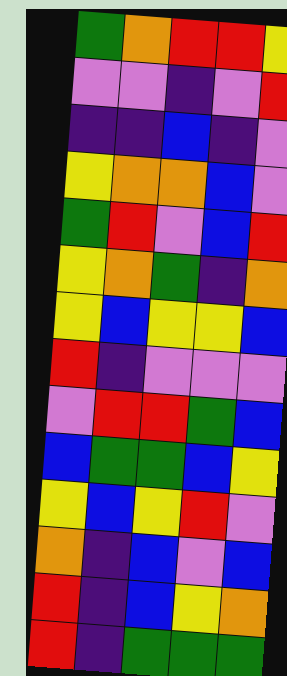[["green", "orange", "red", "red", "yellow"], ["violet", "violet", "indigo", "violet", "red"], ["indigo", "indigo", "blue", "indigo", "violet"], ["yellow", "orange", "orange", "blue", "violet"], ["green", "red", "violet", "blue", "red"], ["yellow", "orange", "green", "indigo", "orange"], ["yellow", "blue", "yellow", "yellow", "blue"], ["red", "indigo", "violet", "violet", "violet"], ["violet", "red", "red", "green", "blue"], ["blue", "green", "green", "blue", "yellow"], ["yellow", "blue", "yellow", "red", "violet"], ["orange", "indigo", "blue", "violet", "blue"], ["red", "indigo", "blue", "yellow", "orange"], ["red", "indigo", "green", "green", "green"]]